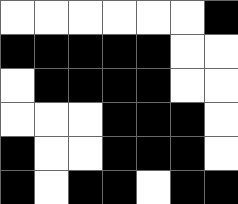[["white", "white", "white", "white", "white", "white", "black"], ["black", "black", "black", "black", "black", "white", "white"], ["white", "black", "black", "black", "black", "white", "white"], ["white", "white", "white", "black", "black", "black", "white"], ["black", "white", "white", "black", "black", "black", "white"], ["black", "white", "black", "black", "white", "black", "black"]]